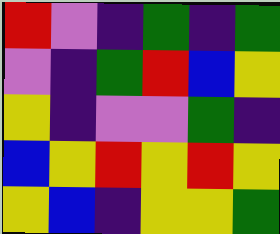[["red", "violet", "indigo", "green", "indigo", "green"], ["violet", "indigo", "green", "red", "blue", "yellow"], ["yellow", "indigo", "violet", "violet", "green", "indigo"], ["blue", "yellow", "red", "yellow", "red", "yellow"], ["yellow", "blue", "indigo", "yellow", "yellow", "green"]]